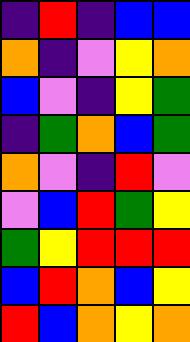[["indigo", "red", "indigo", "blue", "blue"], ["orange", "indigo", "violet", "yellow", "orange"], ["blue", "violet", "indigo", "yellow", "green"], ["indigo", "green", "orange", "blue", "green"], ["orange", "violet", "indigo", "red", "violet"], ["violet", "blue", "red", "green", "yellow"], ["green", "yellow", "red", "red", "red"], ["blue", "red", "orange", "blue", "yellow"], ["red", "blue", "orange", "yellow", "orange"]]